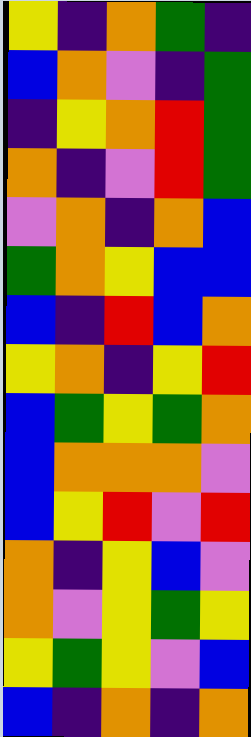[["yellow", "indigo", "orange", "green", "indigo"], ["blue", "orange", "violet", "indigo", "green"], ["indigo", "yellow", "orange", "red", "green"], ["orange", "indigo", "violet", "red", "green"], ["violet", "orange", "indigo", "orange", "blue"], ["green", "orange", "yellow", "blue", "blue"], ["blue", "indigo", "red", "blue", "orange"], ["yellow", "orange", "indigo", "yellow", "red"], ["blue", "green", "yellow", "green", "orange"], ["blue", "orange", "orange", "orange", "violet"], ["blue", "yellow", "red", "violet", "red"], ["orange", "indigo", "yellow", "blue", "violet"], ["orange", "violet", "yellow", "green", "yellow"], ["yellow", "green", "yellow", "violet", "blue"], ["blue", "indigo", "orange", "indigo", "orange"]]